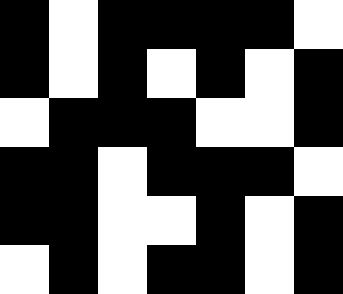[["black", "white", "black", "black", "black", "black", "white"], ["black", "white", "black", "white", "black", "white", "black"], ["white", "black", "black", "black", "white", "white", "black"], ["black", "black", "white", "black", "black", "black", "white"], ["black", "black", "white", "white", "black", "white", "black"], ["white", "black", "white", "black", "black", "white", "black"]]